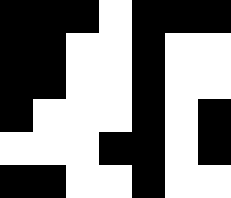[["black", "black", "black", "white", "black", "black", "black"], ["black", "black", "white", "white", "black", "white", "white"], ["black", "black", "white", "white", "black", "white", "white"], ["black", "white", "white", "white", "black", "white", "black"], ["white", "white", "white", "black", "black", "white", "black"], ["black", "black", "white", "white", "black", "white", "white"]]